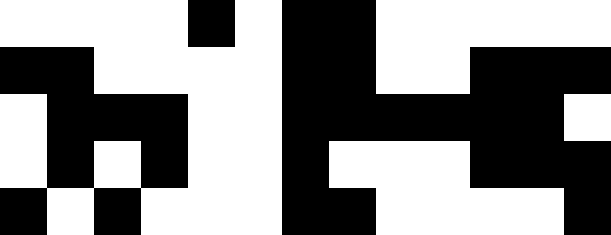[["white", "white", "white", "white", "black", "white", "black", "black", "white", "white", "white", "white", "white"], ["black", "black", "white", "white", "white", "white", "black", "black", "white", "white", "black", "black", "black"], ["white", "black", "black", "black", "white", "white", "black", "black", "black", "black", "black", "black", "white"], ["white", "black", "white", "black", "white", "white", "black", "white", "white", "white", "black", "black", "black"], ["black", "white", "black", "white", "white", "white", "black", "black", "white", "white", "white", "white", "black"]]